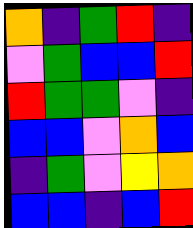[["orange", "indigo", "green", "red", "indigo"], ["violet", "green", "blue", "blue", "red"], ["red", "green", "green", "violet", "indigo"], ["blue", "blue", "violet", "orange", "blue"], ["indigo", "green", "violet", "yellow", "orange"], ["blue", "blue", "indigo", "blue", "red"]]